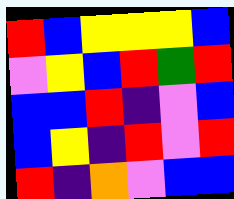[["red", "blue", "yellow", "yellow", "yellow", "blue"], ["violet", "yellow", "blue", "red", "green", "red"], ["blue", "blue", "red", "indigo", "violet", "blue"], ["blue", "yellow", "indigo", "red", "violet", "red"], ["red", "indigo", "orange", "violet", "blue", "blue"]]